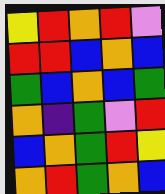[["yellow", "red", "orange", "red", "violet"], ["red", "red", "blue", "orange", "blue"], ["green", "blue", "orange", "blue", "green"], ["orange", "indigo", "green", "violet", "red"], ["blue", "orange", "green", "red", "yellow"], ["orange", "red", "green", "orange", "blue"]]